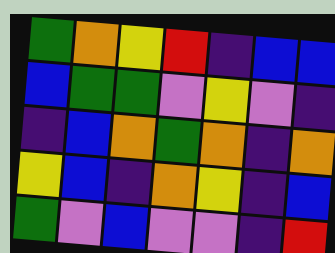[["green", "orange", "yellow", "red", "indigo", "blue", "blue"], ["blue", "green", "green", "violet", "yellow", "violet", "indigo"], ["indigo", "blue", "orange", "green", "orange", "indigo", "orange"], ["yellow", "blue", "indigo", "orange", "yellow", "indigo", "blue"], ["green", "violet", "blue", "violet", "violet", "indigo", "red"]]